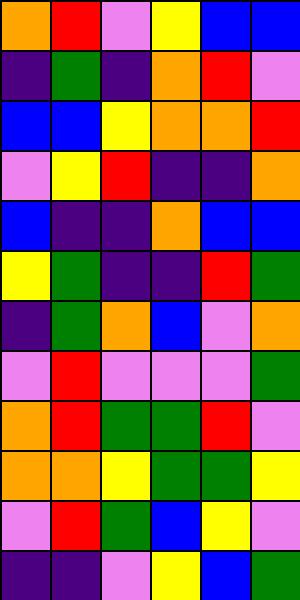[["orange", "red", "violet", "yellow", "blue", "blue"], ["indigo", "green", "indigo", "orange", "red", "violet"], ["blue", "blue", "yellow", "orange", "orange", "red"], ["violet", "yellow", "red", "indigo", "indigo", "orange"], ["blue", "indigo", "indigo", "orange", "blue", "blue"], ["yellow", "green", "indigo", "indigo", "red", "green"], ["indigo", "green", "orange", "blue", "violet", "orange"], ["violet", "red", "violet", "violet", "violet", "green"], ["orange", "red", "green", "green", "red", "violet"], ["orange", "orange", "yellow", "green", "green", "yellow"], ["violet", "red", "green", "blue", "yellow", "violet"], ["indigo", "indigo", "violet", "yellow", "blue", "green"]]